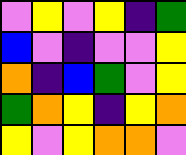[["violet", "yellow", "violet", "yellow", "indigo", "green"], ["blue", "violet", "indigo", "violet", "violet", "yellow"], ["orange", "indigo", "blue", "green", "violet", "yellow"], ["green", "orange", "yellow", "indigo", "yellow", "orange"], ["yellow", "violet", "yellow", "orange", "orange", "violet"]]